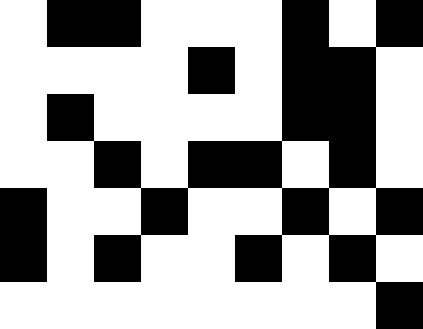[["white", "black", "black", "white", "white", "white", "black", "white", "black"], ["white", "white", "white", "white", "black", "white", "black", "black", "white"], ["white", "black", "white", "white", "white", "white", "black", "black", "white"], ["white", "white", "black", "white", "black", "black", "white", "black", "white"], ["black", "white", "white", "black", "white", "white", "black", "white", "black"], ["black", "white", "black", "white", "white", "black", "white", "black", "white"], ["white", "white", "white", "white", "white", "white", "white", "white", "black"]]